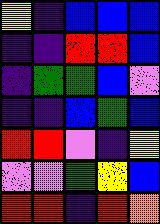[["yellow", "indigo", "blue", "blue", "blue"], ["indigo", "indigo", "red", "red", "blue"], ["indigo", "green", "green", "blue", "violet"], ["indigo", "indigo", "blue", "green", "blue"], ["red", "red", "violet", "indigo", "yellow"], ["violet", "violet", "green", "yellow", "blue"], ["red", "red", "indigo", "red", "orange"]]